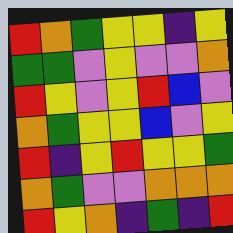[["red", "orange", "green", "yellow", "yellow", "indigo", "yellow"], ["green", "green", "violet", "yellow", "violet", "violet", "orange"], ["red", "yellow", "violet", "yellow", "red", "blue", "violet"], ["orange", "green", "yellow", "yellow", "blue", "violet", "yellow"], ["red", "indigo", "yellow", "red", "yellow", "yellow", "green"], ["orange", "green", "violet", "violet", "orange", "orange", "orange"], ["red", "yellow", "orange", "indigo", "green", "indigo", "red"]]